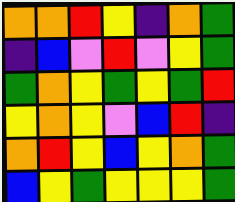[["orange", "orange", "red", "yellow", "indigo", "orange", "green"], ["indigo", "blue", "violet", "red", "violet", "yellow", "green"], ["green", "orange", "yellow", "green", "yellow", "green", "red"], ["yellow", "orange", "yellow", "violet", "blue", "red", "indigo"], ["orange", "red", "yellow", "blue", "yellow", "orange", "green"], ["blue", "yellow", "green", "yellow", "yellow", "yellow", "green"]]